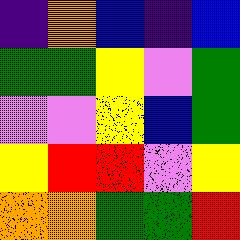[["indigo", "orange", "blue", "indigo", "blue"], ["green", "green", "yellow", "violet", "green"], ["violet", "violet", "yellow", "blue", "green"], ["yellow", "red", "red", "violet", "yellow"], ["orange", "orange", "green", "green", "red"]]